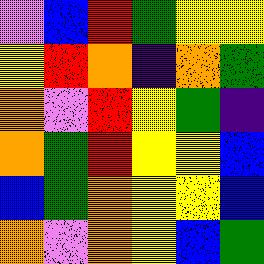[["violet", "blue", "red", "green", "yellow", "yellow"], ["yellow", "red", "orange", "indigo", "orange", "green"], ["orange", "violet", "red", "yellow", "green", "indigo"], ["orange", "green", "red", "yellow", "yellow", "blue"], ["blue", "green", "orange", "yellow", "yellow", "blue"], ["orange", "violet", "orange", "yellow", "blue", "green"]]